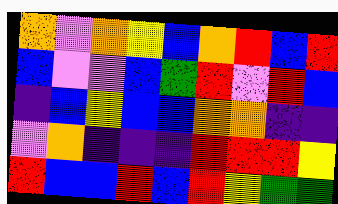[["orange", "violet", "orange", "yellow", "blue", "orange", "red", "blue", "red"], ["blue", "violet", "violet", "blue", "green", "red", "violet", "red", "blue"], ["indigo", "blue", "yellow", "blue", "blue", "orange", "orange", "indigo", "indigo"], ["violet", "orange", "indigo", "indigo", "indigo", "red", "red", "red", "yellow"], ["red", "blue", "blue", "red", "blue", "red", "yellow", "green", "green"]]